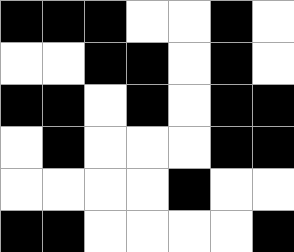[["black", "black", "black", "white", "white", "black", "white"], ["white", "white", "black", "black", "white", "black", "white"], ["black", "black", "white", "black", "white", "black", "black"], ["white", "black", "white", "white", "white", "black", "black"], ["white", "white", "white", "white", "black", "white", "white"], ["black", "black", "white", "white", "white", "white", "black"]]